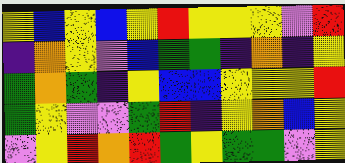[["yellow", "blue", "yellow", "blue", "yellow", "red", "yellow", "yellow", "yellow", "violet", "red"], ["indigo", "orange", "yellow", "violet", "blue", "green", "green", "indigo", "orange", "indigo", "yellow"], ["green", "orange", "green", "indigo", "yellow", "blue", "blue", "yellow", "yellow", "yellow", "red"], ["green", "yellow", "violet", "violet", "green", "red", "indigo", "yellow", "orange", "blue", "yellow"], ["violet", "yellow", "red", "orange", "red", "green", "yellow", "green", "green", "violet", "yellow"]]